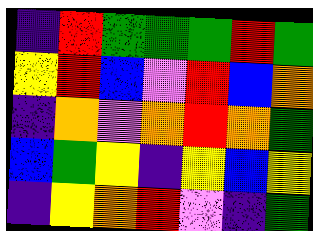[["indigo", "red", "green", "green", "green", "red", "green"], ["yellow", "red", "blue", "violet", "red", "blue", "orange"], ["indigo", "orange", "violet", "orange", "red", "orange", "green"], ["blue", "green", "yellow", "indigo", "yellow", "blue", "yellow"], ["indigo", "yellow", "orange", "red", "violet", "indigo", "green"]]